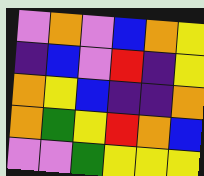[["violet", "orange", "violet", "blue", "orange", "yellow"], ["indigo", "blue", "violet", "red", "indigo", "yellow"], ["orange", "yellow", "blue", "indigo", "indigo", "orange"], ["orange", "green", "yellow", "red", "orange", "blue"], ["violet", "violet", "green", "yellow", "yellow", "yellow"]]